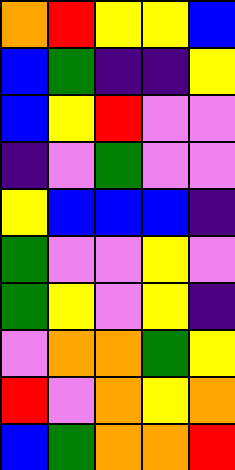[["orange", "red", "yellow", "yellow", "blue"], ["blue", "green", "indigo", "indigo", "yellow"], ["blue", "yellow", "red", "violet", "violet"], ["indigo", "violet", "green", "violet", "violet"], ["yellow", "blue", "blue", "blue", "indigo"], ["green", "violet", "violet", "yellow", "violet"], ["green", "yellow", "violet", "yellow", "indigo"], ["violet", "orange", "orange", "green", "yellow"], ["red", "violet", "orange", "yellow", "orange"], ["blue", "green", "orange", "orange", "red"]]